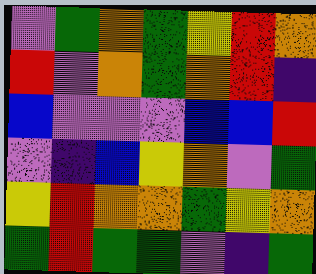[["violet", "green", "orange", "green", "yellow", "red", "orange"], ["red", "violet", "orange", "green", "orange", "red", "indigo"], ["blue", "violet", "violet", "violet", "blue", "blue", "red"], ["violet", "indigo", "blue", "yellow", "orange", "violet", "green"], ["yellow", "red", "orange", "orange", "green", "yellow", "orange"], ["green", "red", "green", "green", "violet", "indigo", "green"]]